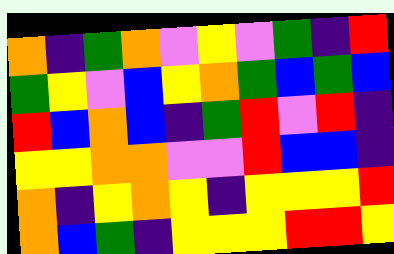[["orange", "indigo", "green", "orange", "violet", "yellow", "violet", "green", "indigo", "red"], ["green", "yellow", "violet", "blue", "yellow", "orange", "green", "blue", "green", "blue"], ["red", "blue", "orange", "blue", "indigo", "green", "red", "violet", "red", "indigo"], ["yellow", "yellow", "orange", "orange", "violet", "violet", "red", "blue", "blue", "indigo"], ["orange", "indigo", "yellow", "orange", "yellow", "indigo", "yellow", "yellow", "yellow", "red"], ["orange", "blue", "green", "indigo", "yellow", "yellow", "yellow", "red", "red", "yellow"]]